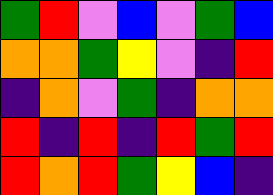[["green", "red", "violet", "blue", "violet", "green", "blue"], ["orange", "orange", "green", "yellow", "violet", "indigo", "red"], ["indigo", "orange", "violet", "green", "indigo", "orange", "orange"], ["red", "indigo", "red", "indigo", "red", "green", "red"], ["red", "orange", "red", "green", "yellow", "blue", "indigo"]]